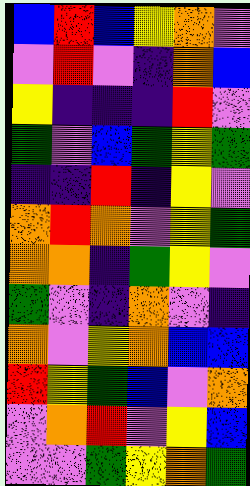[["blue", "red", "blue", "yellow", "orange", "violet"], ["violet", "red", "violet", "indigo", "orange", "blue"], ["yellow", "indigo", "indigo", "indigo", "red", "violet"], ["green", "violet", "blue", "green", "yellow", "green"], ["indigo", "indigo", "red", "indigo", "yellow", "violet"], ["orange", "red", "orange", "violet", "yellow", "green"], ["orange", "orange", "indigo", "green", "yellow", "violet"], ["green", "violet", "indigo", "orange", "violet", "indigo"], ["orange", "violet", "yellow", "orange", "blue", "blue"], ["red", "yellow", "green", "blue", "violet", "orange"], ["violet", "orange", "red", "violet", "yellow", "blue"], ["violet", "violet", "green", "yellow", "orange", "green"]]